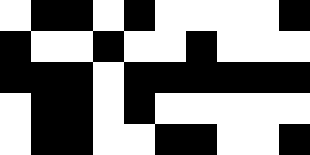[["white", "black", "black", "white", "black", "white", "white", "white", "white", "black"], ["black", "white", "white", "black", "white", "white", "black", "white", "white", "white"], ["black", "black", "black", "white", "black", "black", "black", "black", "black", "black"], ["white", "black", "black", "white", "black", "white", "white", "white", "white", "white"], ["white", "black", "black", "white", "white", "black", "black", "white", "white", "black"]]